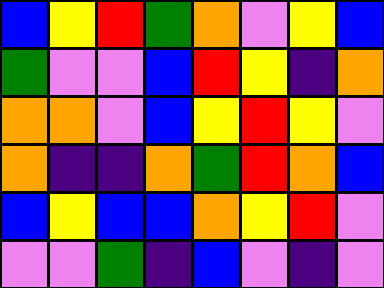[["blue", "yellow", "red", "green", "orange", "violet", "yellow", "blue"], ["green", "violet", "violet", "blue", "red", "yellow", "indigo", "orange"], ["orange", "orange", "violet", "blue", "yellow", "red", "yellow", "violet"], ["orange", "indigo", "indigo", "orange", "green", "red", "orange", "blue"], ["blue", "yellow", "blue", "blue", "orange", "yellow", "red", "violet"], ["violet", "violet", "green", "indigo", "blue", "violet", "indigo", "violet"]]